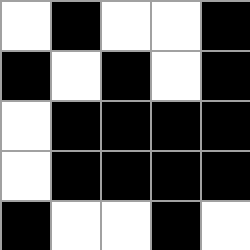[["white", "black", "white", "white", "black"], ["black", "white", "black", "white", "black"], ["white", "black", "black", "black", "black"], ["white", "black", "black", "black", "black"], ["black", "white", "white", "black", "white"]]